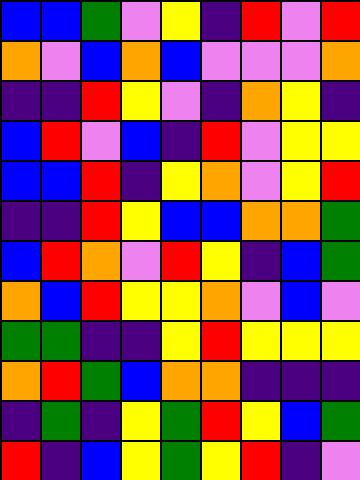[["blue", "blue", "green", "violet", "yellow", "indigo", "red", "violet", "red"], ["orange", "violet", "blue", "orange", "blue", "violet", "violet", "violet", "orange"], ["indigo", "indigo", "red", "yellow", "violet", "indigo", "orange", "yellow", "indigo"], ["blue", "red", "violet", "blue", "indigo", "red", "violet", "yellow", "yellow"], ["blue", "blue", "red", "indigo", "yellow", "orange", "violet", "yellow", "red"], ["indigo", "indigo", "red", "yellow", "blue", "blue", "orange", "orange", "green"], ["blue", "red", "orange", "violet", "red", "yellow", "indigo", "blue", "green"], ["orange", "blue", "red", "yellow", "yellow", "orange", "violet", "blue", "violet"], ["green", "green", "indigo", "indigo", "yellow", "red", "yellow", "yellow", "yellow"], ["orange", "red", "green", "blue", "orange", "orange", "indigo", "indigo", "indigo"], ["indigo", "green", "indigo", "yellow", "green", "red", "yellow", "blue", "green"], ["red", "indigo", "blue", "yellow", "green", "yellow", "red", "indigo", "violet"]]